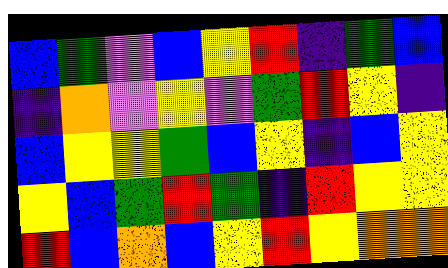[["blue", "green", "violet", "blue", "yellow", "red", "indigo", "green", "blue"], ["indigo", "orange", "violet", "yellow", "violet", "green", "red", "yellow", "indigo"], ["blue", "yellow", "yellow", "green", "blue", "yellow", "indigo", "blue", "yellow"], ["yellow", "blue", "green", "red", "green", "indigo", "red", "yellow", "yellow"], ["red", "blue", "orange", "blue", "yellow", "red", "yellow", "orange", "orange"]]